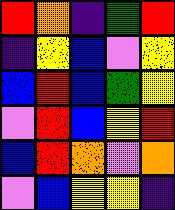[["red", "orange", "indigo", "green", "red"], ["indigo", "yellow", "blue", "violet", "yellow"], ["blue", "red", "blue", "green", "yellow"], ["violet", "red", "blue", "yellow", "red"], ["blue", "red", "orange", "violet", "orange"], ["violet", "blue", "yellow", "yellow", "indigo"]]